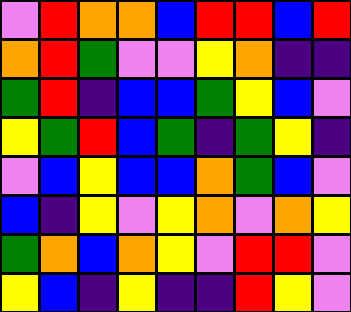[["violet", "red", "orange", "orange", "blue", "red", "red", "blue", "red"], ["orange", "red", "green", "violet", "violet", "yellow", "orange", "indigo", "indigo"], ["green", "red", "indigo", "blue", "blue", "green", "yellow", "blue", "violet"], ["yellow", "green", "red", "blue", "green", "indigo", "green", "yellow", "indigo"], ["violet", "blue", "yellow", "blue", "blue", "orange", "green", "blue", "violet"], ["blue", "indigo", "yellow", "violet", "yellow", "orange", "violet", "orange", "yellow"], ["green", "orange", "blue", "orange", "yellow", "violet", "red", "red", "violet"], ["yellow", "blue", "indigo", "yellow", "indigo", "indigo", "red", "yellow", "violet"]]